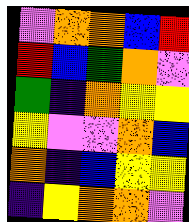[["violet", "orange", "orange", "blue", "red"], ["red", "blue", "green", "orange", "violet"], ["green", "indigo", "orange", "yellow", "yellow"], ["yellow", "violet", "violet", "orange", "blue"], ["orange", "indigo", "blue", "yellow", "yellow"], ["indigo", "yellow", "orange", "orange", "violet"]]